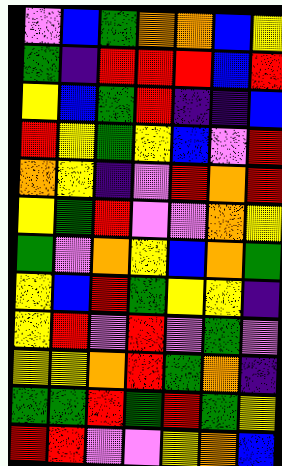[["violet", "blue", "green", "orange", "orange", "blue", "yellow"], ["green", "indigo", "red", "red", "red", "blue", "red"], ["yellow", "blue", "green", "red", "indigo", "indigo", "blue"], ["red", "yellow", "green", "yellow", "blue", "violet", "red"], ["orange", "yellow", "indigo", "violet", "red", "orange", "red"], ["yellow", "green", "red", "violet", "violet", "orange", "yellow"], ["green", "violet", "orange", "yellow", "blue", "orange", "green"], ["yellow", "blue", "red", "green", "yellow", "yellow", "indigo"], ["yellow", "red", "violet", "red", "violet", "green", "violet"], ["yellow", "yellow", "orange", "red", "green", "orange", "indigo"], ["green", "green", "red", "green", "red", "green", "yellow"], ["red", "red", "violet", "violet", "yellow", "orange", "blue"]]